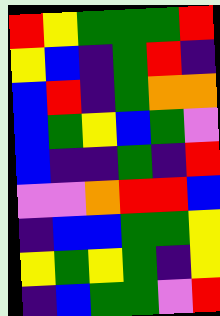[["red", "yellow", "green", "green", "green", "red"], ["yellow", "blue", "indigo", "green", "red", "indigo"], ["blue", "red", "indigo", "green", "orange", "orange"], ["blue", "green", "yellow", "blue", "green", "violet"], ["blue", "indigo", "indigo", "green", "indigo", "red"], ["violet", "violet", "orange", "red", "red", "blue"], ["indigo", "blue", "blue", "green", "green", "yellow"], ["yellow", "green", "yellow", "green", "indigo", "yellow"], ["indigo", "blue", "green", "green", "violet", "red"]]